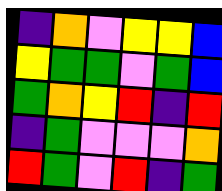[["indigo", "orange", "violet", "yellow", "yellow", "blue"], ["yellow", "green", "green", "violet", "green", "blue"], ["green", "orange", "yellow", "red", "indigo", "red"], ["indigo", "green", "violet", "violet", "violet", "orange"], ["red", "green", "violet", "red", "indigo", "green"]]